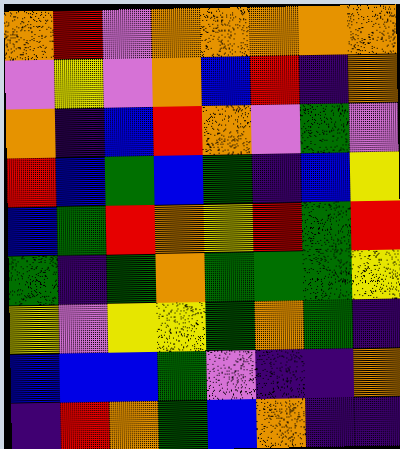[["orange", "red", "violet", "orange", "orange", "orange", "orange", "orange"], ["violet", "yellow", "violet", "orange", "blue", "red", "indigo", "orange"], ["orange", "indigo", "blue", "red", "orange", "violet", "green", "violet"], ["red", "blue", "green", "blue", "green", "indigo", "blue", "yellow"], ["blue", "green", "red", "orange", "yellow", "red", "green", "red"], ["green", "indigo", "green", "orange", "green", "green", "green", "yellow"], ["yellow", "violet", "yellow", "yellow", "green", "orange", "green", "indigo"], ["blue", "blue", "blue", "green", "violet", "indigo", "indigo", "orange"], ["indigo", "red", "orange", "green", "blue", "orange", "indigo", "indigo"]]